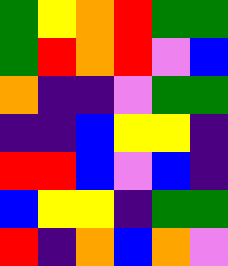[["green", "yellow", "orange", "red", "green", "green"], ["green", "red", "orange", "red", "violet", "blue"], ["orange", "indigo", "indigo", "violet", "green", "green"], ["indigo", "indigo", "blue", "yellow", "yellow", "indigo"], ["red", "red", "blue", "violet", "blue", "indigo"], ["blue", "yellow", "yellow", "indigo", "green", "green"], ["red", "indigo", "orange", "blue", "orange", "violet"]]